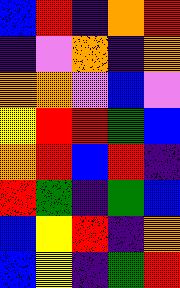[["blue", "red", "indigo", "orange", "red"], ["indigo", "violet", "orange", "indigo", "orange"], ["orange", "orange", "violet", "blue", "violet"], ["yellow", "red", "red", "green", "blue"], ["orange", "red", "blue", "red", "indigo"], ["red", "green", "indigo", "green", "blue"], ["blue", "yellow", "red", "indigo", "orange"], ["blue", "yellow", "indigo", "green", "red"]]